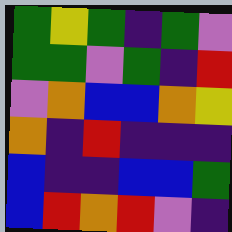[["green", "yellow", "green", "indigo", "green", "violet"], ["green", "green", "violet", "green", "indigo", "red"], ["violet", "orange", "blue", "blue", "orange", "yellow"], ["orange", "indigo", "red", "indigo", "indigo", "indigo"], ["blue", "indigo", "indigo", "blue", "blue", "green"], ["blue", "red", "orange", "red", "violet", "indigo"]]